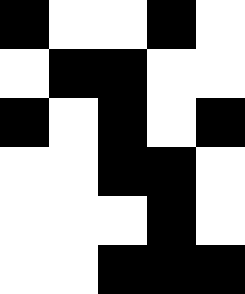[["black", "white", "white", "black", "white"], ["white", "black", "black", "white", "white"], ["black", "white", "black", "white", "black"], ["white", "white", "black", "black", "white"], ["white", "white", "white", "black", "white"], ["white", "white", "black", "black", "black"]]